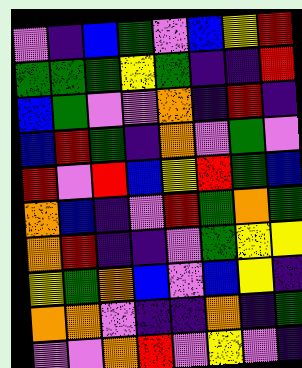[["violet", "indigo", "blue", "green", "violet", "blue", "yellow", "red"], ["green", "green", "green", "yellow", "green", "indigo", "indigo", "red"], ["blue", "green", "violet", "violet", "orange", "indigo", "red", "indigo"], ["blue", "red", "green", "indigo", "orange", "violet", "green", "violet"], ["red", "violet", "red", "blue", "yellow", "red", "green", "blue"], ["orange", "blue", "indigo", "violet", "red", "green", "orange", "green"], ["orange", "red", "indigo", "indigo", "violet", "green", "yellow", "yellow"], ["yellow", "green", "orange", "blue", "violet", "blue", "yellow", "indigo"], ["orange", "orange", "violet", "indigo", "indigo", "orange", "indigo", "green"], ["violet", "violet", "orange", "red", "violet", "yellow", "violet", "indigo"]]